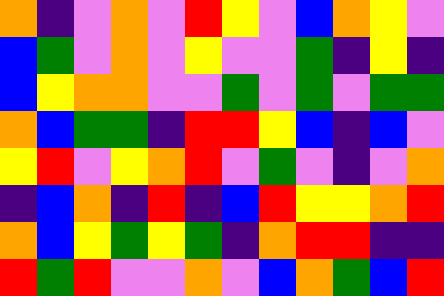[["orange", "indigo", "violet", "orange", "violet", "red", "yellow", "violet", "blue", "orange", "yellow", "violet"], ["blue", "green", "violet", "orange", "violet", "yellow", "violet", "violet", "green", "indigo", "yellow", "indigo"], ["blue", "yellow", "orange", "orange", "violet", "violet", "green", "violet", "green", "violet", "green", "green"], ["orange", "blue", "green", "green", "indigo", "red", "red", "yellow", "blue", "indigo", "blue", "violet"], ["yellow", "red", "violet", "yellow", "orange", "red", "violet", "green", "violet", "indigo", "violet", "orange"], ["indigo", "blue", "orange", "indigo", "red", "indigo", "blue", "red", "yellow", "yellow", "orange", "red"], ["orange", "blue", "yellow", "green", "yellow", "green", "indigo", "orange", "red", "red", "indigo", "indigo"], ["red", "green", "red", "violet", "violet", "orange", "violet", "blue", "orange", "green", "blue", "red"]]